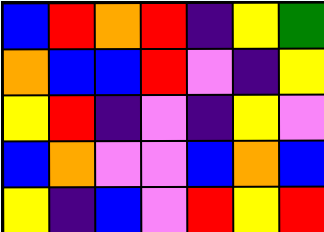[["blue", "red", "orange", "red", "indigo", "yellow", "green"], ["orange", "blue", "blue", "red", "violet", "indigo", "yellow"], ["yellow", "red", "indigo", "violet", "indigo", "yellow", "violet"], ["blue", "orange", "violet", "violet", "blue", "orange", "blue"], ["yellow", "indigo", "blue", "violet", "red", "yellow", "red"]]